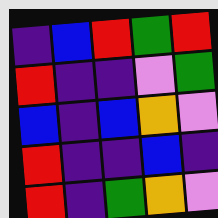[["indigo", "blue", "red", "green", "red"], ["red", "indigo", "indigo", "violet", "green"], ["blue", "indigo", "blue", "orange", "violet"], ["red", "indigo", "indigo", "blue", "indigo"], ["red", "indigo", "green", "orange", "violet"]]